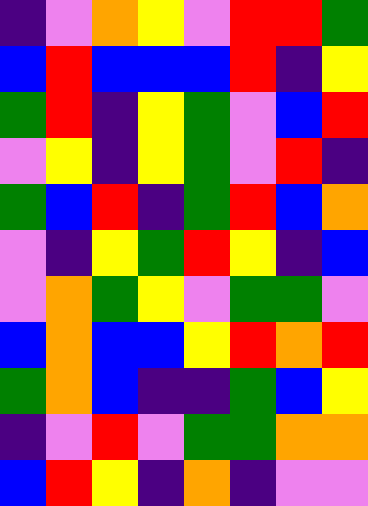[["indigo", "violet", "orange", "yellow", "violet", "red", "red", "green"], ["blue", "red", "blue", "blue", "blue", "red", "indigo", "yellow"], ["green", "red", "indigo", "yellow", "green", "violet", "blue", "red"], ["violet", "yellow", "indigo", "yellow", "green", "violet", "red", "indigo"], ["green", "blue", "red", "indigo", "green", "red", "blue", "orange"], ["violet", "indigo", "yellow", "green", "red", "yellow", "indigo", "blue"], ["violet", "orange", "green", "yellow", "violet", "green", "green", "violet"], ["blue", "orange", "blue", "blue", "yellow", "red", "orange", "red"], ["green", "orange", "blue", "indigo", "indigo", "green", "blue", "yellow"], ["indigo", "violet", "red", "violet", "green", "green", "orange", "orange"], ["blue", "red", "yellow", "indigo", "orange", "indigo", "violet", "violet"]]